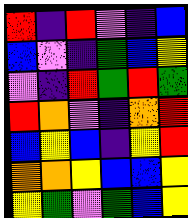[["red", "indigo", "red", "violet", "indigo", "blue"], ["blue", "violet", "indigo", "green", "blue", "yellow"], ["violet", "indigo", "red", "green", "red", "green"], ["red", "orange", "violet", "indigo", "orange", "red"], ["blue", "yellow", "blue", "indigo", "yellow", "red"], ["orange", "orange", "yellow", "blue", "blue", "yellow"], ["yellow", "green", "violet", "green", "blue", "yellow"]]